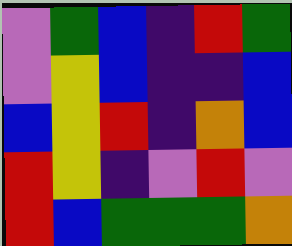[["violet", "green", "blue", "indigo", "red", "green"], ["violet", "yellow", "blue", "indigo", "indigo", "blue"], ["blue", "yellow", "red", "indigo", "orange", "blue"], ["red", "yellow", "indigo", "violet", "red", "violet"], ["red", "blue", "green", "green", "green", "orange"]]